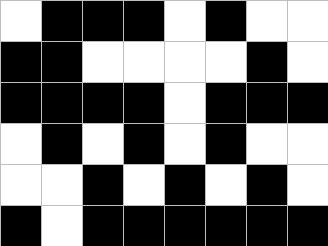[["white", "black", "black", "black", "white", "black", "white", "white"], ["black", "black", "white", "white", "white", "white", "black", "white"], ["black", "black", "black", "black", "white", "black", "black", "black"], ["white", "black", "white", "black", "white", "black", "white", "white"], ["white", "white", "black", "white", "black", "white", "black", "white"], ["black", "white", "black", "black", "black", "black", "black", "black"]]